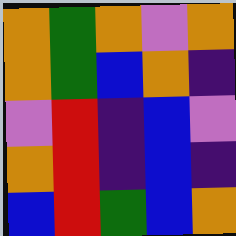[["orange", "green", "orange", "violet", "orange"], ["orange", "green", "blue", "orange", "indigo"], ["violet", "red", "indigo", "blue", "violet"], ["orange", "red", "indigo", "blue", "indigo"], ["blue", "red", "green", "blue", "orange"]]